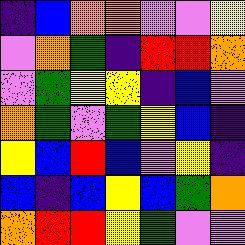[["indigo", "blue", "orange", "orange", "violet", "violet", "yellow"], ["violet", "orange", "green", "indigo", "red", "red", "orange"], ["violet", "green", "yellow", "yellow", "indigo", "blue", "violet"], ["orange", "green", "violet", "green", "yellow", "blue", "indigo"], ["yellow", "blue", "red", "blue", "violet", "yellow", "indigo"], ["blue", "indigo", "blue", "yellow", "blue", "green", "orange"], ["orange", "red", "red", "yellow", "green", "violet", "violet"]]